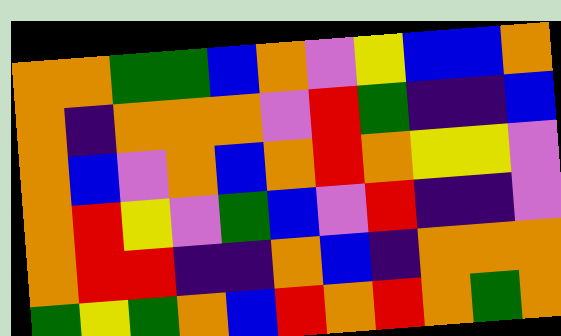[["orange", "orange", "green", "green", "blue", "orange", "violet", "yellow", "blue", "blue", "orange"], ["orange", "indigo", "orange", "orange", "orange", "violet", "red", "green", "indigo", "indigo", "blue"], ["orange", "blue", "violet", "orange", "blue", "orange", "red", "orange", "yellow", "yellow", "violet"], ["orange", "red", "yellow", "violet", "green", "blue", "violet", "red", "indigo", "indigo", "violet"], ["orange", "red", "red", "indigo", "indigo", "orange", "blue", "indigo", "orange", "orange", "orange"], ["green", "yellow", "green", "orange", "blue", "red", "orange", "red", "orange", "green", "orange"]]